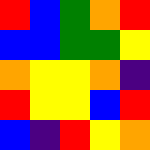[["red", "blue", "green", "orange", "red"], ["blue", "blue", "green", "green", "yellow"], ["orange", "yellow", "yellow", "orange", "indigo"], ["red", "yellow", "yellow", "blue", "red"], ["blue", "indigo", "red", "yellow", "orange"]]